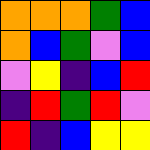[["orange", "orange", "orange", "green", "blue"], ["orange", "blue", "green", "violet", "blue"], ["violet", "yellow", "indigo", "blue", "red"], ["indigo", "red", "green", "red", "violet"], ["red", "indigo", "blue", "yellow", "yellow"]]